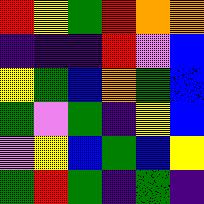[["red", "yellow", "green", "red", "orange", "orange"], ["indigo", "indigo", "indigo", "red", "violet", "blue"], ["yellow", "green", "blue", "orange", "green", "blue"], ["green", "violet", "green", "indigo", "yellow", "blue"], ["violet", "yellow", "blue", "green", "blue", "yellow"], ["green", "red", "green", "indigo", "green", "indigo"]]